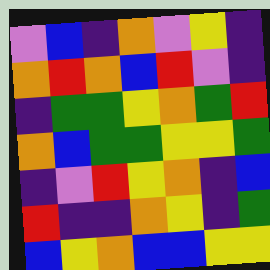[["violet", "blue", "indigo", "orange", "violet", "yellow", "indigo"], ["orange", "red", "orange", "blue", "red", "violet", "indigo"], ["indigo", "green", "green", "yellow", "orange", "green", "red"], ["orange", "blue", "green", "green", "yellow", "yellow", "green"], ["indigo", "violet", "red", "yellow", "orange", "indigo", "blue"], ["red", "indigo", "indigo", "orange", "yellow", "indigo", "green"], ["blue", "yellow", "orange", "blue", "blue", "yellow", "yellow"]]